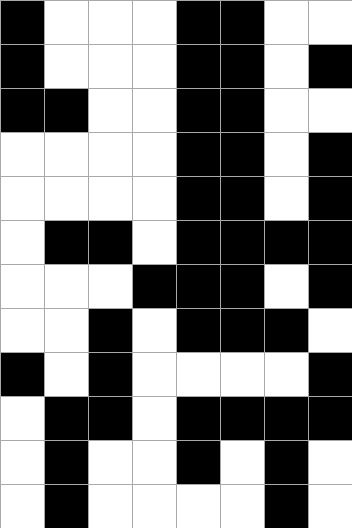[["black", "white", "white", "white", "black", "black", "white", "white"], ["black", "white", "white", "white", "black", "black", "white", "black"], ["black", "black", "white", "white", "black", "black", "white", "white"], ["white", "white", "white", "white", "black", "black", "white", "black"], ["white", "white", "white", "white", "black", "black", "white", "black"], ["white", "black", "black", "white", "black", "black", "black", "black"], ["white", "white", "white", "black", "black", "black", "white", "black"], ["white", "white", "black", "white", "black", "black", "black", "white"], ["black", "white", "black", "white", "white", "white", "white", "black"], ["white", "black", "black", "white", "black", "black", "black", "black"], ["white", "black", "white", "white", "black", "white", "black", "white"], ["white", "black", "white", "white", "white", "white", "black", "white"]]